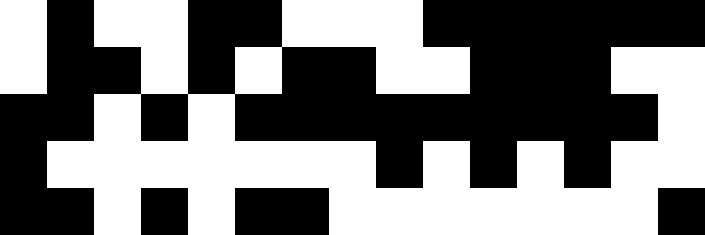[["white", "black", "white", "white", "black", "black", "white", "white", "white", "black", "black", "black", "black", "black", "black"], ["white", "black", "black", "white", "black", "white", "black", "black", "white", "white", "black", "black", "black", "white", "white"], ["black", "black", "white", "black", "white", "black", "black", "black", "black", "black", "black", "black", "black", "black", "white"], ["black", "white", "white", "white", "white", "white", "white", "white", "black", "white", "black", "white", "black", "white", "white"], ["black", "black", "white", "black", "white", "black", "black", "white", "white", "white", "white", "white", "white", "white", "black"]]